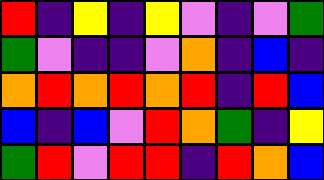[["red", "indigo", "yellow", "indigo", "yellow", "violet", "indigo", "violet", "green"], ["green", "violet", "indigo", "indigo", "violet", "orange", "indigo", "blue", "indigo"], ["orange", "red", "orange", "red", "orange", "red", "indigo", "red", "blue"], ["blue", "indigo", "blue", "violet", "red", "orange", "green", "indigo", "yellow"], ["green", "red", "violet", "red", "red", "indigo", "red", "orange", "blue"]]